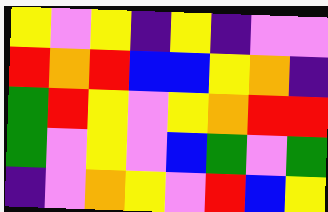[["yellow", "violet", "yellow", "indigo", "yellow", "indigo", "violet", "violet"], ["red", "orange", "red", "blue", "blue", "yellow", "orange", "indigo"], ["green", "red", "yellow", "violet", "yellow", "orange", "red", "red"], ["green", "violet", "yellow", "violet", "blue", "green", "violet", "green"], ["indigo", "violet", "orange", "yellow", "violet", "red", "blue", "yellow"]]